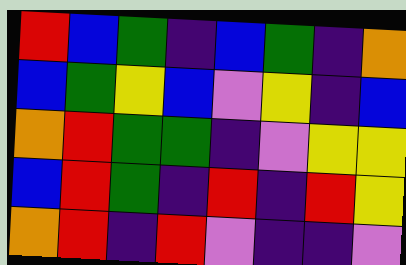[["red", "blue", "green", "indigo", "blue", "green", "indigo", "orange"], ["blue", "green", "yellow", "blue", "violet", "yellow", "indigo", "blue"], ["orange", "red", "green", "green", "indigo", "violet", "yellow", "yellow"], ["blue", "red", "green", "indigo", "red", "indigo", "red", "yellow"], ["orange", "red", "indigo", "red", "violet", "indigo", "indigo", "violet"]]